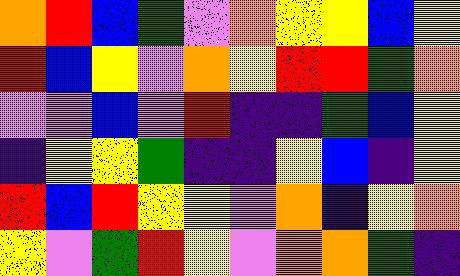[["orange", "red", "blue", "green", "violet", "orange", "yellow", "yellow", "blue", "yellow"], ["red", "blue", "yellow", "violet", "orange", "yellow", "red", "red", "green", "orange"], ["violet", "violet", "blue", "violet", "red", "indigo", "indigo", "green", "blue", "yellow"], ["indigo", "yellow", "yellow", "green", "indigo", "indigo", "yellow", "blue", "indigo", "yellow"], ["red", "blue", "red", "yellow", "yellow", "violet", "orange", "indigo", "yellow", "orange"], ["yellow", "violet", "green", "red", "yellow", "violet", "orange", "orange", "green", "indigo"]]